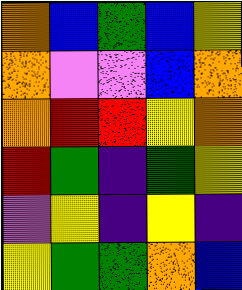[["orange", "blue", "green", "blue", "yellow"], ["orange", "violet", "violet", "blue", "orange"], ["orange", "red", "red", "yellow", "orange"], ["red", "green", "indigo", "green", "yellow"], ["violet", "yellow", "indigo", "yellow", "indigo"], ["yellow", "green", "green", "orange", "blue"]]